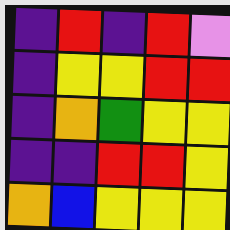[["indigo", "red", "indigo", "red", "violet"], ["indigo", "yellow", "yellow", "red", "red"], ["indigo", "orange", "green", "yellow", "yellow"], ["indigo", "indigo", "red", "red", "yellow"], ["orange", "blue", "yellow", "yellow", "yellow"]]